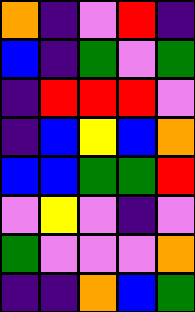[["orange", "indigo", "violet", "red", "indigo"], ["blue", "indigo", "green", "violet", "green"], ["indigo", "red", "red", "red", "violet"], ["indigo", "blue", "yellow", "blue", "orange"], ["blue", "blue", "green", "green", "red"], ["violet", "yellow", "violet", "indigo", "violet"], ["green", "violet", "violet", "violet", "orange"], ["indigo", "indigo", "orange", "blue", "green"]]